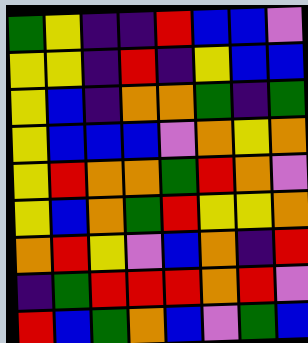[["green", "yellow", "indigo", "indigo", "red", "blue", "blue", "violet"], ["yellow", "yellow", "indigo", "red", "indigo", "yellow", "blue", "blue"], ["yellow", "blue", "indigo", "orange", "orange", "green", "indigo", "green"], ["yellow", "blue", "blue", "blue", "violet", "orange", "yellow", "orange"], ["yellow", "red", "orange", "orange", "green", "red", "orange", "violet"], ["yellow", "blue", "orange", "green", "red", "yellow", "yellow", "orange"], ["orange", "red", "yellow", "violet", "blue", "orange", "indigo", "red"], ["indigo", "green", "red", "red", "red", "orange", "red", "violet"], ["red", "blue", "green", "orange", "blue", "violet", "green", "blue"]]